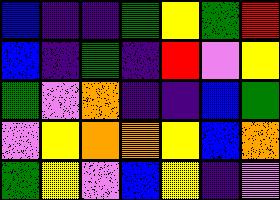[["blue", "indigo", "indigo", "green", "yellow", "green", "red"], ["blue", "indigo", "green", "indigo", "red", "violet", "yellow"], ["green", "violet", "orange", "indigo", "indigo", "blue", "green"], ["violet", "yellow", "orange", "orange", "yellow", "blue", "orange"], ["green", "yellow", "violet", "blue", "yellow", "indigo", "violet"]]